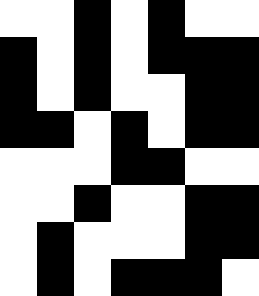[["white", "white", "black", "white", "black", "white", "white"], ["black", "white", "black", "white", "black", "black", "black"], ["black", "white", "black", "white", "white", "black", "black"], ["black", "black", "white", "black", "white", "black", "black"], ["white", "white", "white", "black", "black", "white", "white"], ["white", "white", "black", "white", "white", "black", "black"], ["white", "black", "white", "white", "white", "black", "black"], ["white", "black", "white", "black", "black", "black", "white"]]